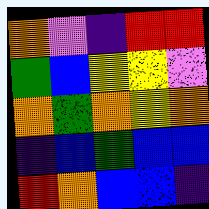[["orange", "violet", "indigo", "red", "red"], ["green", "blue", "yellow", "yellow", "violet"], ["orange", "green", "orange", "yellow", "orange"], ["indigo", "blue", "green", "blue", "blue"], ["red", "orange", "blue", "blue", "indigo"]]